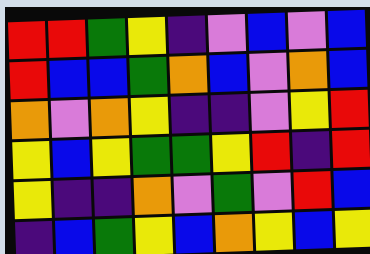[["red", "red", "green", "yellow", "indigo", "violet", "blue", "violet", "blue"], ["red", "blue", "blue", "green", "orange", "blue", "violet", "orange", "blue"], ["orange", "violet", "orange", "yellow", "indigo", "indigo", "violet", "yellow", "red"], ["yellow", "blue", "yellow", "green", "green", "yellow", "red", "indigo", "red"], ["yellow", "indigo", "indigo", "orange", "violet", "green", "violet", "red", "blue"], ["indigo", "blue", "green", "yellow", "blue", "orange", "yellow", "blue", "yellow"]]